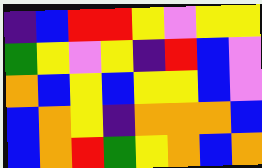[["indigo", "blue", "red", "red", "yellow", "violet", "yellow", "yellow"], ["green", "yellow", "violet", "yellow", "indigo", "red", "blue", "violet"], ["orange", "blue", "yellow", "blue", "yellow", "yellow", "blue", "violet"], ["blue", "orange", "yellow", "indigo", "orange", "orange", "orange", "blue"], ["blue", "orange", "red", "green", "yellow", "orange", "blue", "orange"]]